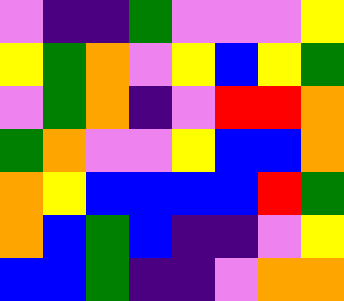[["violet", "indigo", "indigo", "green", "violet", "violet", "violet", "yellow"], ["yellow", "green", "orange", "violet", "yellow", "blue", "yellow", "green"], ["violet", "green", "orange", "indigo", "violet", "red", "red", "orange"], ["green", "orange", "violet", "violet", "yellow", "blue", "blue", "orange"], ["orange", "yellow", "blue", "blue", "blue", "blue", "red", "green"], ["orange", "blue", "green", "blue", "indigo", "indigo", "violet", "yellow"], ["blue", "blue", "green", "indigo", "indigo", "violet", "orange", "orange"]]